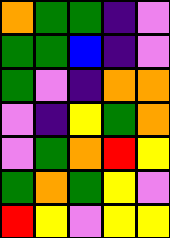[["orange", "green", "green", "indigo", "violet"], ["green", "green", "blue", "indigo", "violet"], ["green", "violet", "indigo", "orange", "orange"], ["violet", "indigo", "yellow", "green", "orange"], ["violet", "green", "orange", "red", "yellow"], ["green", "orange", "green", "yellow", "violet"], ["red", "yellow", "violet", "yellow", "yellow"]]